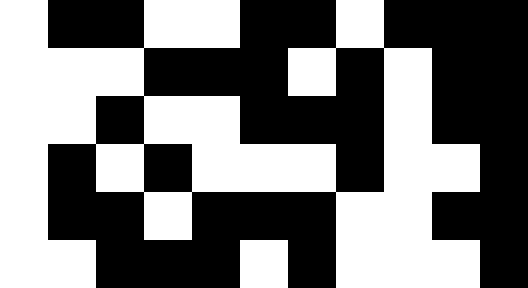[["white", "black", "black", "white", "white", "black", "black", "white", "black", "black", "black"], ["white", "white", "white", "black", "black", "black", "white", "black", "white", "black", "black"], ["white", "white", "black", "white", "white", "black", "black", "black", "white", "black", "black"], ["white", "black", "white", "black", "white", "white", "white", "black", "white", "white", "black"], ["white", "black", "black", "white", "black", "black", "black", "white", "white", "black", "black"], ["white", "white", "black", "black", "black", "white", "black", "white", "white", "white", "black"]]